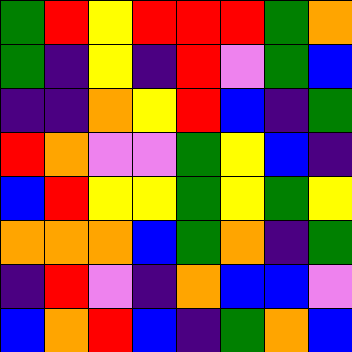[["green", "red", "yellow", "red", "red", "red", "green", "orange"], ["green", "indigo", "yellow", "indigo", "red", "violet", "green", "blue"], ["indigo", "indigo", "orange", "yellow", "red", "blue", "indigo", "green"], ["red", "orange", "violet", "violet", "green", "yellow", "blue", "indigo"], ["blue", "red", "yellow", "yellow", "green", "yellow", "green", "yellow"], ["orange", "orange", "orange", "blue", "green", "orange", "indigo", "green"], ["indigo", "red", "violet", "indigo", "orange", "blue", "blue", "violet"], ["blue", "orange", "red", "blue", "indigo", "green", "orange", "blue"]]